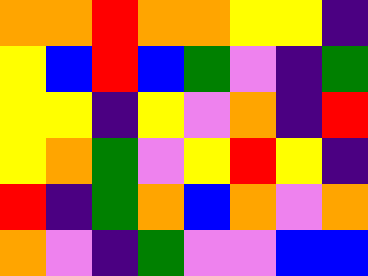[["orange", "orange", "red", "orange", "orange", "yellow", "yellow", "indigo"], ["yellow", "blue", "red", "blue", "green", "violet", "indigo", "green"], ["yellow", "yellow", "indigo", "yellow", "violet", "orange", "indigo", "red"], ["yellow", "orange", "green", "violet", "yellow", "red", "yellow", "indigo"], ["red", "indigo", "green", "orange", "blue", "orange", "violet", "orange"], ["orange", "violet", "indigo", "green", "violet", "violet", "blue", "blue"]]